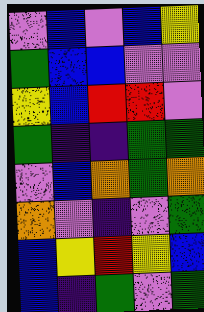[["violet", "blue", "violet", "blue", "yellow"], ["green", "blue", "blue", "violet", "violet"], ["yellow", "blue", "red", "red", "violet"], ["green", "indigo", "indigo", "green", "green"], ["violet", "blue", "orange", "green", "orange"], ["orange", "violet", "indigo", "violet", "green"], ["blue", "yellow", "red", "yellow", "blue"], ["blue", "indigo", "green", "violet", "green"]]